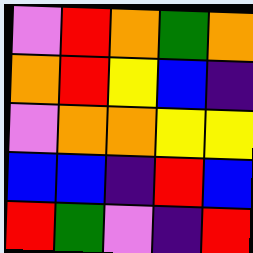[["violet", "red", "orange", "green", "orange"], ["orange", "red", "yellow", "blue", "indigo"], ["violet", "orange", "orange", "yellow", "yellow"], ["blue", "blue", "indigo", "red", "blue"], ["red", "green", "violet", "indigo", "red"]]